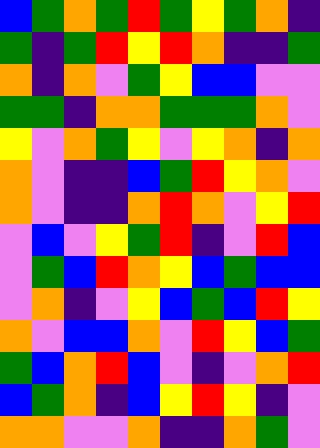[["blue", "green", "orange", "green", "red", "green", "yellow", "green", "orange", "indigo"], ["green", "indigo", "green", "red", "yellow", "red", "orange", "indigo", "indigo", "green"], ["orange", "indigo", "orange", "violet", "green", "yellow", "blue", "blue", "violet", "violet"], ["green", "green", "indigo", "orange", "orange", "green", "green", "green", "orange", "violet"], ["yellow", "violet", "orange", "green", "yellow", "violet", "yellow", "orange", "indigo", "orange"], ["orange", "violet", "indigo", "indigo", "blue", "green", "red", "yellow", "orange", "violet"], ["orange", "violet", "indigo", "indigo", "orange", "red", "orange", "violet", "yellow", "red"], ["violet", "blue", "violet", "yellow", "green", "red", "indigo", "violet", "red", "blue"], ["violet", "green", "blue", "red", "orange", "yellow", "blue", "green", "blue", "blue"], ["violet", "orange", "indigo", "violet", "yellow", "blue", "green", "blue", "red", "yellow"], ["orange", "violet", "blue", "blue", "orange", "violet", "red", "yellow", "blue", "green"], ["green", "blue", "orange", "red", "blue", "violet", "indigo", "violet", "orange", "red"], ["blue", "green", "orange", "indigo", "blue", "yellow", "red", "yellow", "indigo", "violet"], ["orange", "orange", "violet", "violet", "orange", "indigo", "indigo", "orange", "green", "violet"]]